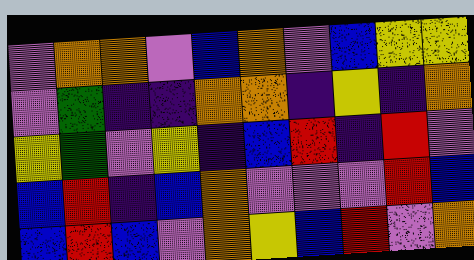[["violet", "orange", "orange", "violet", "blue", "orange", "violet", "blue", "yellow", "yellow"], ["violet", "green", "indigo", "indigo", "orange", "orange", "indigo", "yellow", "indigo", "orange"], ["yellow", "green", "violet", "yellow", "indigo", "blue", "red", "indigo", "red", "violet"], ["blue", "red", "indigo", "blue", "orange", "violet", "violet", "violet", "red", "blue"], ["blue", "red", "blue", "violet", "orange", "yellow", "blue", "red", "violet", "orange"]]